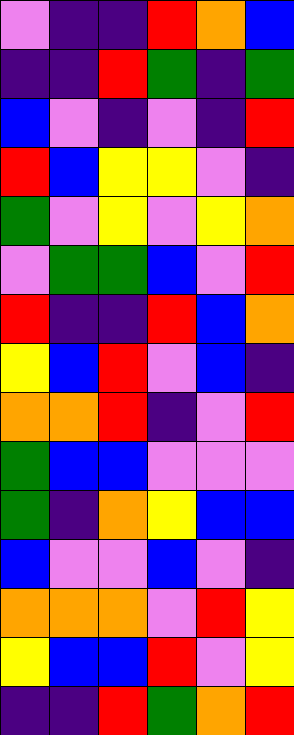[["violet", "indigo", "indigo", "red", "orange", "blue"], ["indigo", "indigo", "red", "green", "indigo", "green"], ["blue", "violet", "indigo", "violet", "indigo", "red"], ["red", "blue", "yellow", "yellow", "violet", "indigo"], ["green", "violet", "yellow", "violet", "yellow", "orange"], ["violet", "green", "green", "blue", "violet", "red"], ["red", "indigo", "indigo", "red", "blue", "orange"], ["yellow", "blue", "red", "violet", "blue", "indigo"], ["orange", "orange", "red", "indigo", "violet", "red"], ["green", "blue", "blue", "violet", "violet", "violet"], ["green", "indigo", "orange", "yellow", "blue", "blue"], ["blue", "violet", "violet", "blue", "violet", "indigo"], ["orange", "orange", "orange", "violet", "red", "yellow"], ["yellow", "blue", "blue", "red", "violet", "yellow"], ["indigo", "indigo", "red", "green", "orange", "red"]]